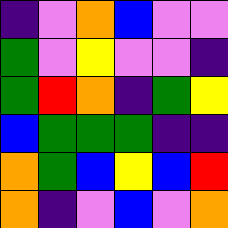[["indigo", "violet", "orange", "blue", "violet", "violet"], ["green", "violet", "yellow", "violet", "violet", "indigo"], ["green", "red", "orange", "indigo", "green", "yellow"], ["blue", "green", "green", "green", "indigo", "indigo"], ["orange", "green", "blue", "yellow", "blue", "red"], ["orange", "indigo", "violet", "blue", "violet", "orange"]]